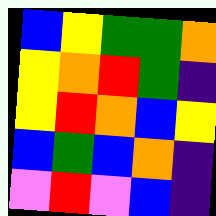[["blue", "yellow", "green", "green", "orange"], ["yellow", "orange", "red", "green", "indigo"], ["yellow", "red", "orange", "blue", "yellow"], ["blue", "green", "blue", "orange", "indigo"], ["violet", "red", "violet", "blue", "indigo"]]